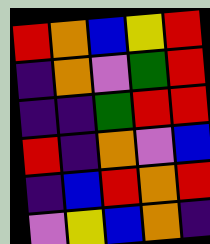[["red", "orange", "blue", "yellow", "red"], ["indigo", "orange", "violet", "green", "red"], ["indigo", "indigo", "green", "red", "red"], ["red", "indigo", "orange", "violet", "blue"], ["indigo", "blue", "red", "orange", "red"], ["violet", "yellow", "blue", "orange", "indigo"]]